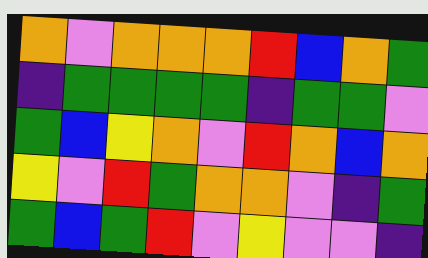[["orange", "violet", "orange", "orange", "orange", "red", "blue", "orange", "green"], ["indigo", "green", "green", "green", "green", "indigo", "green", "green", "violet"], ["green", "blue", "yellow", "orange", "violet", "red", "orange", "blue", "orange"], ["yellow", "violet", "red", "green", "orange", "orange", "violet", "indigo", "green"], ["green", "blue", "green", "red", "violet", "yellow", "violet", "violet", "indigo"]]